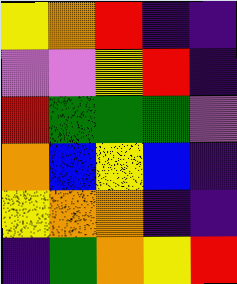[["yellow", "orange", "red", "indigo", "indigo"], ["violet", "violet", "yellow", "red", "indigo"], ["red", "green", "green", "green", "violet"], ["orange", "blue", "yellow", "blue", "indigo"], ["yellow", "orange", "orange", "indigo", "indigo"], ["indigo", "green", "orange", "yellow", "red"]]